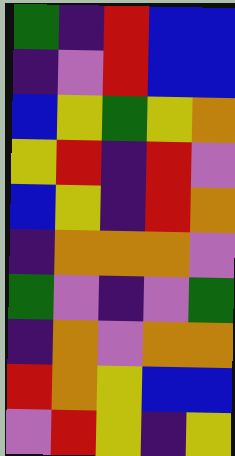[["green", "indigo", "red", "blue", "blue"], ["indigo", "violet", "red", "blue", "blue"], ["blue", "yellow", "green", "yellow", "orange"], ["yellow", "red", "indigo", "red", "violet"], ["blue", "yellow", "indigo", "red", "orange"], ["indigo", "orange", "orange", "orange", "violet"], ["green", "violet", "indigo", "violet", "green"], ["indigo", "orange", "violet", "orange", "orange"], ["red", "orange", "yellow", "blue", "blue"], ["violet", "red", "yellow", "indigo", "yellow"]]